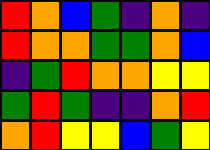[["red", "orange", "blue", "green", "indigo", "orange", "indigo"], ["red", "orange", "orange", "green", "green", "orange", "blue"], ["indigo", "green", "red", "orange", "orange", "yellow", "yellow"], ["green", "red", "green", "indigo", "indigo", "orange", "red"], ["orange", "red", "yellow", "yellow", "blue", "green", "yellow"]]